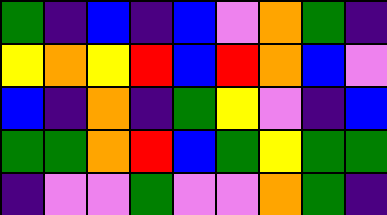[["green", "indigo", "blue", "indigo", "blue", "violet", "orange", "green", "indigo"], ["yellow", "orange", "yellow", "red", "blue", "red", "orange", "blue", "violet"], ["blue", "indigo", "orange", "indigo", "green", "yellow", "violet", "indigo", "blue"], ["green", "green", "orange", "red", "blue", "green", "yellow", "green", "green"], ["indigo", "violet", "violet", "green", "violet", "violet", "orange", "green", "indigo"]]